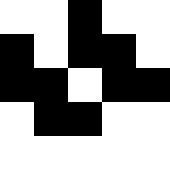[["white", "white", "black", "white", "white"], ["black", "white", "black", "black", "white"], ["black", "black", "white", "black", "black"], ["white", "black", "black", "white", "white"], ["white", "white", "white", "white", "white"]]